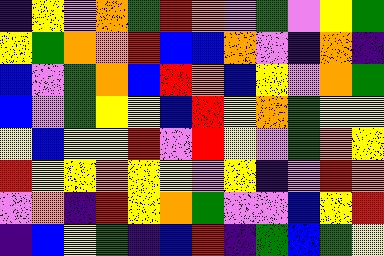[["indigo", "yellow", "violet", "orange", "green", "red", "orange", "violet", "green", "violet", "yellow", "green"], ["yellow", "green", "orange", "orange", "red", "blue", "blue", "orange", "violet", "indigo", "orange", "indigo"], ["blue", "violet", "green", "orange", "blue", "red", "orange", "blue", "yellow", "violet", "orange", "green"], ["blue", "violet", "green", "yellow", "yellow", "blue", "red", "yellow", "orange", "green", "yellow", "yellow"], ["yellow", "blue", "yellow", "yellow", "red", "violet", "red", "yellow", "violet", "green", "orange", "yellow"], ["red", "yellow", "yellow", "orange", "yellow", "yellow", "violet", "yellow", "indigo", "violet", "red", "orange"], ["violet", "orange", "indigo", "red", "yellow", "orange", "green", "violet", "violet", "blue", "yellow", "red"], ["indigo", "blue", "yellow", "green", "indigo", "blue", "red", "indigo", "green", "blue", "green", "yellow"]]